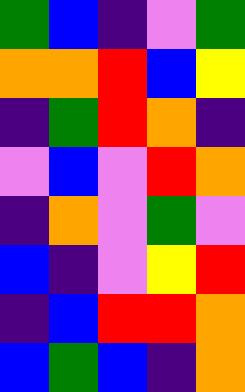[["green", "blue", "indigo", "violet", "green"], ["orange", "orange", "red", "blue", "yellow"], ["indigo", "green", "red", "orange", "indigo"], ["violet", "blue", "violet", "red", "orange"], ["indigo", "orange", "violet", "green", "violet"], ["blue", "indigo", "violet", "yellow", "red"], ["indigo", "blue", "red", "red", "orange"], ["blue", "green", "blue", "indigo", "orange"]]